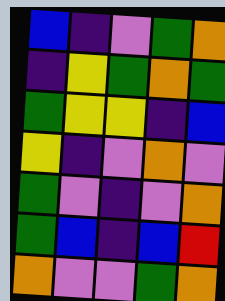[["blue", "indigo", "violet", "green", "orange"], ["indigo", "yellow", "green", "orange", "green"], ["green", "yellow", "yellow", "indigo", "blue"], ["yellow", "indigo", "violet", "orange", "violet"], ["green", "violet", "indigo", "violet", "orange"], ["green", "blue", "indigo", "blue", "red"], ["orange", "violet", "violet", "green", "orange"]]